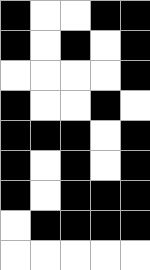[["black", "white", "white", "black", "black"], ["black", "white", "black", "white", "black"], ["white", "white", "white", "white", "black"], ["black", "white", "white", "black", "white"], ["black", "black", "black", "white", "black"], ["black", "white", "black", "white", "black"], ["black", "white", "black", "black", "black"], ["white", "black", "black", "black", "black"], ["white", "white", "white", "white", "white"]]